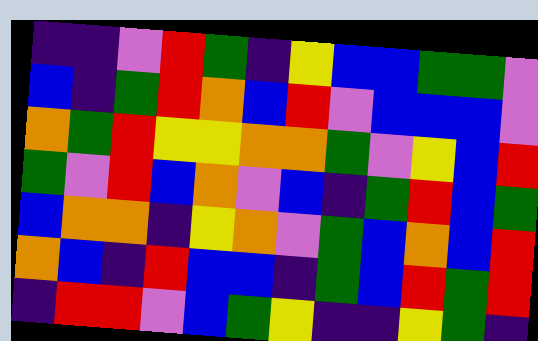[["indigo", "indigo", "violet", "red", "green", "indigo", "yellow", "blue", "blue", "green", "green", "violet"], ["blue", "indigo", "green", "red", "orange", "blue", "red", "violet", "blue", "blue", "blue", "violet"], ["orange", "green", "red", "yellow", "yellow", "orange", "orange", "green", "violet", "yellow", "blue", "red"], ["green", "violet", "red", "blue", "orange", "violet", "blue", "indigo", "green", "red", "blue", "green"], ["blue", "orange", "orange", "indigo", "yellow", "orange", "violet", "green", "blue", "orange", "blue", "red"], ["orange", "blue", "indigo", "red", "blue", "blue", "indigo", "green", "blue", "red", "green", "red"], ["indigo", "red", "red", "violet", "blue", "green", "yellow", "indigo", "indigo", "yellow", "green", "indigo"]]